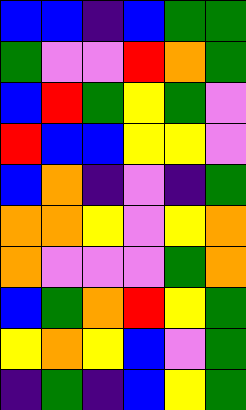[["blue", "blue", "indigo", "blue", "green", "green"], ["green", "violet", "violet", "red", "orange", "green"], ["blue", "red", "green", "yellow", "green", "violet"], ["red", "blue", "blue", "yellow", "yellow", "violet"], ["blue", "orange", "indigo", "violet", "indigo", "green"], ["orange", "orange", "yellow", "violet", "yellow", "orange"], ["orange", "violet", "violet", "violet", "green", "orange"], ["blue", "green", "orange", "red", "yellow", "green"], ["yellow", "orange", "yellow", "blue", "violet", "green"], ["indigo", "green", "indigo", "blue", "yellow", "green"]]